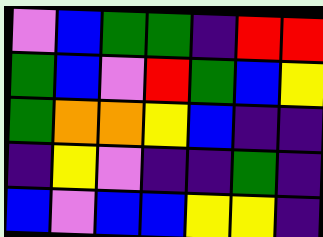[["violet", "blue", "green", "green", "indigo", "red", "red"], ["green", "blue", "violet", "red", "green", "blue", "yellow"], ["green", "orange", "orange", "yellow", "blue", "indigo", "indigo"], ["indigo", "yellow", "violet", "indigo", "indigo", "green", "indigo"], ["blue", "violet", "blue", "blue", "yellow", "yellow", "indigo"]]